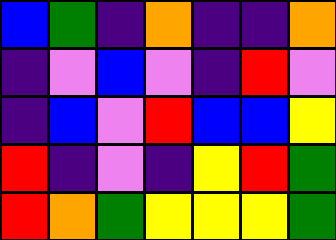[["blue", "green", "indigo", "orange", "indigo", "indigo", "orange"], ["indigo", "violet", "blue", "violet", "indigo", "red", "violet"], ["indigo", "blue", "violet", "red", "blue", "blue", "yellow"], ["red", "indigo", "violet", "indigo", "yellow", "red", "green"], ["red", "orange", "green", "yellow", "yellow", "yellow", "green"]]